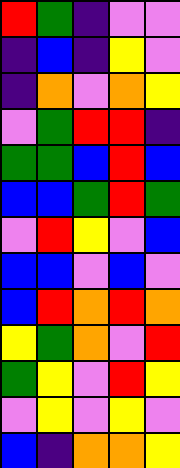[["red", "green", "indigo", "violet", "violet"], ["indigo", "blue", "indigo", "yellow", "violet"], ["indigo", "orange", "violet", "orange", "yellow"], ["violet", "green", "red", "red", "indigo"], ["green", "green", "blue", "red", "blue"], ["blue", "blue", "green", "red", "green"], ["violet", "red", "yellow", "violet", "blue"], ["blue", "blue", "violet", "blue", "violet"], ["blue", "red", "orange", "red", "orange"], ["yellow", "green", "orange", "violet", "red"], ["green", "yellow", "violet", "red", "yellow"], ["violet", "yellow", "violet", "yellow", "violet"], ["blue", "indigo", "orange", "orange", "yellow"]]